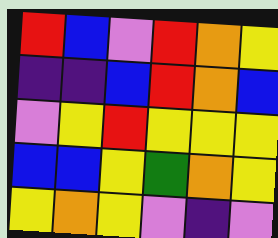[["red", "blue", "violet", "red", "orange", "yellow"], ["indigo", "indigo", "blue", "red", "orange", "blue"], ["violet", "yellow", "red", "yellow", "yellow", "yellow"], ["blue", "blue", "yellow", "green", "orange", "yellow"], ["yellow", "orange", "yellow", "violet", "indigo", "violet"]]